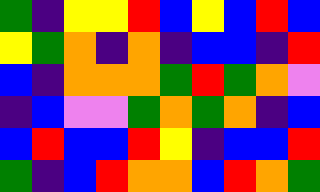[["green", "indigo", "yellow", "yellow", "red", "blue", "yellow", "blue", "red", "blue"], ["yellow", "green", "orange", "indigo", "orange", "indigo", "blue", "blue", "indigo", "red"], ["blue", "indigo", "orange", "orange", "orange", "green", "red", "green", "orange", "violet"], ["indigo", "blue", "violet", "violet", "green", "orange", "green", "orange", "indigo", "blue"], ["blue", "red", "blue", "blue", "red", "yellow", "indigo", "blue", "blue", "red"], ["green", "indigo", "blue", "red", "orange", "orange", "blue", "red", "orange", "green"]]